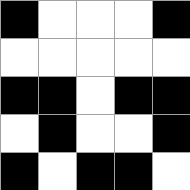[["black", "white", "white", "white", "black"], ["white", "white", "white", "white", "white"], ["black", "black", "white", "black", "black"], ["white", "black", "white", "white", "black"], ["black", "white", "black", "black", "white"]]